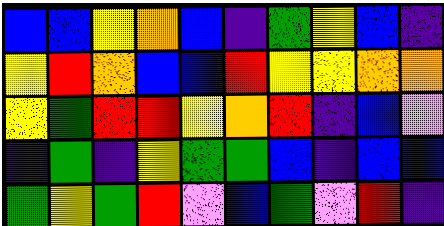[["blue", "blue", "yellow", "orange", "blue", "indigo", "green", "yellow", "blue", "indigo"], ["yellow", "red", "orange", "blue", "blue", "red", "yellow", "yellow", "orange", "orange"], ["yellow", "green", "red", "red", "yellow", "orange", "red", "indigo", "blue", "violet"], ["indigo", "green", "indigo", "yellow", "green", "green", "blue", "indigo", "blue", "blue"], ["green", "yellow", "green", "red", "violet", "blue", "green", "violet", "red", "indigo"]]